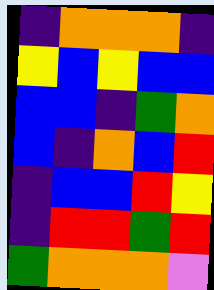[["indigo", "orange", "orange", "orange", "indigo"], ["yellow", "blue", "yellow", "blue", "blue"], ["blue", "blue", "indigo", "green", "orange"], ["blue", "indigo", "orange", "blue", "red"], ["indigo", "blue", "blue", "red", "yellow"], ["indigo", "red", "red", "green", "red"], ["green", "orange", "orange", "orange", "violet"]]